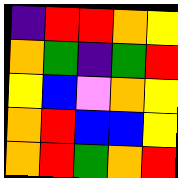[["indigo", "red", "red", "orange", "yellow"], ["orange", "green", "indigo", "green", "red"], ["yellow", "blue", "violet", "orange", "yellow"], ["orange", "red", "blue", "blue", "yellow"], ["orange", "red", "green", "orange", "red"]]